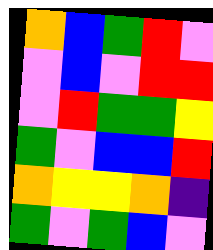[["orange", "blue", "green", "red", "violet"], ["violet", "blue", "violet", "red", "red"], ["violet", "red", "green", "green", "yellow"], ["green", "violet", "blue", "blue", "red"], ["orange", "yellow", "yellow", "orange", "indigo"], ["green", "violet", "green", "blue", "violet"]]